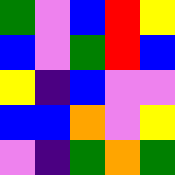[["green", "violet", "blue", "red", "yellow"], ["blue", "violet", "green", "red", "blue"], ["yellow", "indigo", "blue", "violet", "violet"], ["blue", "blue", "orange", "violet", "yellow"], ["violet", "indigo", "green", "orange", "green"]]